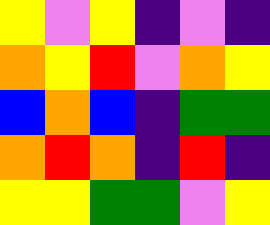[["yellow", "violet", "yellow", "indigo", "violet", "indigo"], ["orange", "yellow", "red", "violet", "orange", "yellow"], ["blue", "orange", "blue", "indigo", "green", "green"], ["orange", "red", "orange", "indigo", "red", "indigo"], ["yellow", "yellow", "green", "green", "violet", "yellow"]]